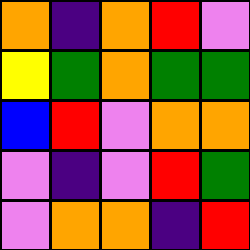[["orange", "indigo", "orange", "red", "violet"], ["yellow", "green", "orange", "green", "green"], ["blue", "red", "violet", "orange", "orange"], ["violet", "indigo", "violet", "red", "green"], ["violet", "orange", "orange", "indigo", "red"]]